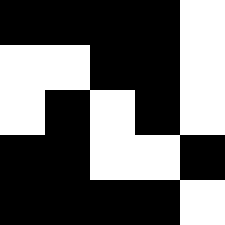[["black", "black", "black", "black", "white"], ["white", "white", "black", "black", "white"], ["white", "black", "white", "black", "white"], ["black", "black", "white", "white", "black"], ["black", "black", "black", "black", "white"]]